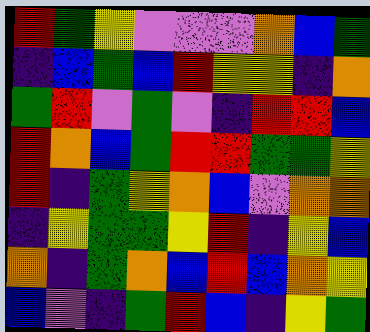[["red", "green", "yellow", "violet", "violet", "violet", "orange", "blue", "green"], ["indigo", "blue", "green", "blue", "red", "yellow", "yellow", "indigo", "orange"], ["green", "red", "violet", "green", "violet", "indigo", "red", "red", "blue"], ["red", "orange", "blue", "green", "red", "red", "green", "green", "yellow"], ["red", "indigo", "green", "yellow", "orange", "blue", "violet", "orange", "orange"], ["indigo", "yellow", "green", "green", "yellow", "red", "indigo", "yellow", "blue"], ["orange", "indigo", "green", "orange", "blue", "red", "blue", "orange", "yellow"], ["blue", "violet", "indigo", "green", "red", "blue", "indigo", "yellow", "green"]]